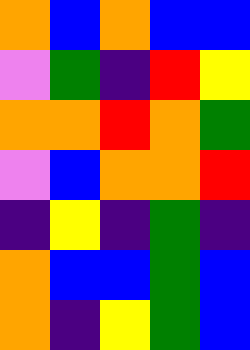[["orange", "blue", "orange", "blue", "blue"], ["violet", "green", "indigo", "red", "yellow"], ["orange", "orange", "red", "orange", "green"], ["violet", "blue", "orange", "orange", "red"], ["indigo", "yellow", "indigo", "green", "indigo"], ["orange", "blue", "blue", "green", "blue"], ["orange", "indigo", "yellow", "green", "blue"]]